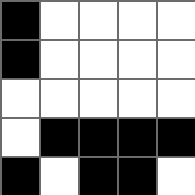[["black", "white", "white", "white", "white"], ["black", "white", "white", "white", "white"], ["white", "white", "white", "white", "white"], ["white", "black", "black", "black", "black"], ["black", "white", "black", "black", "white"]]